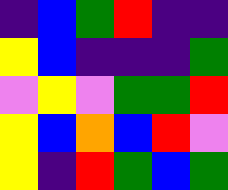[["indigo", "blue", "green", "red", "indigo", "indigo"], ["yellow", "blue", "indigo", "indigo", "indigo", "green"], ["violet", "yellow", "violet", "green", "green", "red"], ["yellow", "blue", "orange", "blue", "red", "violet"], ["yellow", "indigo", "red", "green", "blue", "green"]]